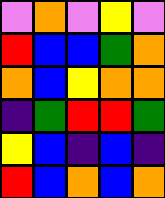[["violet", "orange", "violet", "yellow", "violet"], ["red", "blue", "blue", "green", "orange"], ["orange", "blue", "yellow", "orange", "orange"], ["indigo", "green", "red", "red", "green"], ["yellow", "blue", "indigo", "blue", "indigo"], ["red", "blue", "orange", "blue", "orange"]]